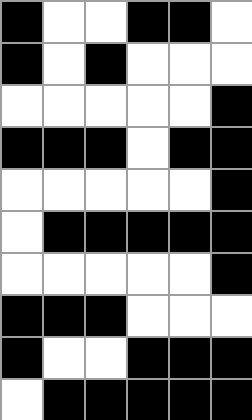[["black", "white", "white", "black", "black", "white"], ["black", "white", "black", "white", "white", "white"], ["white", "white", "white", "white", "white", "black"], ["black", "black", "black", "white", "black", "black"], ["white", "white", "white", "white", "white", "black"], ["white", "black", "black", "black", "black", "black"], ["white", "white", "white", "white", "white", "black"], ["black", "black", "black", "white", "white", "white"], ["black", "white", "white", "black", "black", "black"], ["white", "black", "black", "black", "black", "black"]]